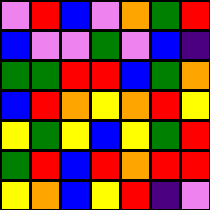[["violet", "red", "blue", "violet", "orange", "green", "red"], ["blue", "violet", "violet", "green", "violet", "blue", "indigo"], ["green", "green", "red", "red", "blue", "green", "orange"], ["blue", "red", "orange", "yellow", "orange", "red", "yellow"], ["yellow", "green", "yellow", "blue", "yellow", "green", "red"], ["green", "red", "blue", "red", "orange", "red", "red"], ["yellow", "orange", "blue", "yellow", "red", "indigo", "violet"]]